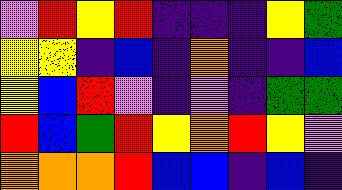[["violet", "red", "yellow", "red", "indigo", "indigo", "indigo", "yellow", "green"], ["yellow", "yellow", "indigo", "blue", "indigo", "orange", "indigo", "indigo", "blue"], ["yellow", "blue", "red", "violet", "indigo", "violet", "indigo", "green", "green"], ["red", "blue", "green", "red", "yellow", "orange", "red", "yellow", "violet"], ["orange", "orange", "orange", "red", "blue", "blue", "indigo", "blue", "indigo"]]